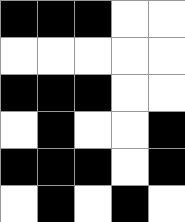[["black", "black", "black", "white", "white"], ["white", "white", "white", "white", "white"], ["black", "black", "black", "white", "white"], ["white", "black", "white", "white", "black"], ["black", "black", "black", "white", "black"], ["white", "black", "white", "black", "white"]]